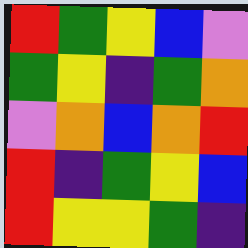[["red", "green", "yellow", "blue", "violet"], ["green", "yellow", "indigo", "green", "orange"], ["violet", "orange", "blue", "orange", "red"], ["red", "indigo", "green", "yellow", "blue"], ["red", "yellow", "yellow", "green", "indigo"]]